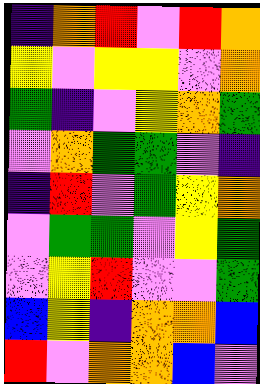[["indigo", "orange", "red", "violet", "red", "orange"], ["yellow", "violet", "yellow", "yellow", "violet", "orange"], ["green", "indigo", "violet", "yellow", "orange", "green"], ["violet", "orange", "green", "green", "violet", "indigo"], ["indigo", "red", "violet", "green", "yellow", "orange"], ["violet", "green", "green", "violet", "yellow", "green"], ["violet", "yellow", "red", "violet", "violet", "green"], ["blue", "yellow", "indigo", "orange", "orange", "blue"], ["red", "violet", "orange", "orange", "blue", "violet"]]